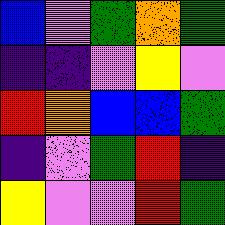[["blue", "violet", "green", "orange", "green"], ["indigo", "indigo", "violet", "yellow", "violet"], ["red", "orange", "blue", "blue", "green"], ["indigo", "violet", "green", "red", "indigo"], ["yellow", "violet", "violet", "red", "green"]]